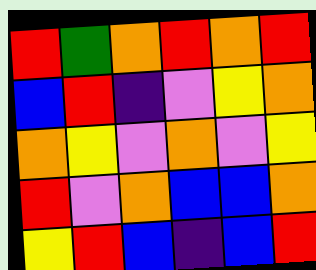[["red", "green", "orange", "red", "orange", "red"], ["blue", "red", "indigo", "violet", "yellow", "orange"], ["orange", "yellow", "violet", "orange", "violet", "yellow"], ["red", "violet", "orange", "blue", "blue", "orange"], ["yellow", "red", "blue", "indigo", "blue", "red"]]